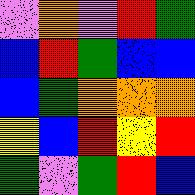[["violet", "orange", "violet", "red", "green"], ["blue", "red", "green", "blue", "blue"], ["blue", "green", "orange", "orange", "orange"], ["yellow", "blue", "red", "yellow", "red"], ["green", "violet", "green", "red", "blue"]]